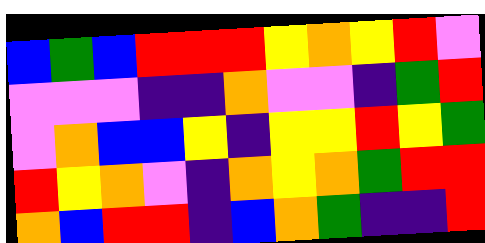[["blue", "green", "blue", "red", "red", "red", "yellow", "orange", "yellow", "red", "violet"], ["violet", "violet", "violet", "indigo", "indigo", "orange", "violet", "violet", "indigo", "green", "red"], ["violet", "orange", "blue", "blue", "yellow", "indigo", "yellow", "yellow", "red", "yellow", "green"], ["red", "yellow", "orange", "violet", "indigo", "orange", "yellow", "orange", "green", "red", "red"], ["orange", "blue", "red", "red", "indigo", "blue", "orange", "green", "indigo", "indigo", "red"]]